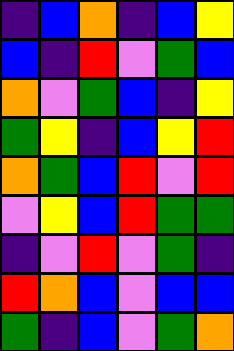[["indigo", "blue", "orange", "indigo", "blue", "yellow"], ["blue", "indigo", "red", "violet", "green", "blue"], ["orange", "violet", "green", "blue", "indigo", "yellow"], ["green", "yellow", "indigo", "blue", "yellow", "red"], ["orange", "green", "blue", "red", "violet", "red"], ["violet", "yellow", "blue", "red", "green", "green"], ["indigo", "violet", "red", "violet", "green", "indigo"], ["red", "orange", "blue", "violet", "blue", "blue"], ["green", "indigo", "blue", "violet", "green", "orange"]]